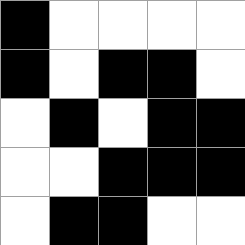[["black", "white", "white", "white", "white"], ["black", "white", "black", "black", "white"], ["white", "black", "white", "black", "black"], ["white", "white", "black", "black", "black"], ["white", "black", "black", "white", "white"]]